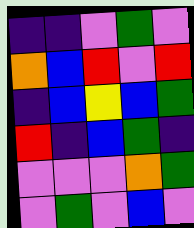[["indigo", "indigo", "violet", "green", "violet"], ["orange", "blue", "red", "violet", "red"], ["indigo", "blue", "yellow", "blue", "green"], ["red", "indigo", "blue", "green", "indigo"], ["violet", "violet", "violet", "orange", "green"], ["violet", "green", "violet", "blue", "violet"]]